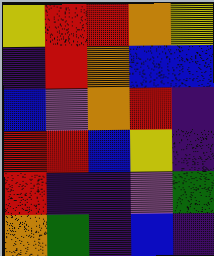[["yellow", "red", "red", "orange", "yellow"], ["indigo", "red", "orange", "blue", "blue"], ["blue", "violet", "orange", "red", "indigo"], ["red", "red", "blue", "yellow", "indigo"], ["red", "indigo", "indigo", "violet", "green"], ["orange", "green", "indigo", "blue", "indigo"]]